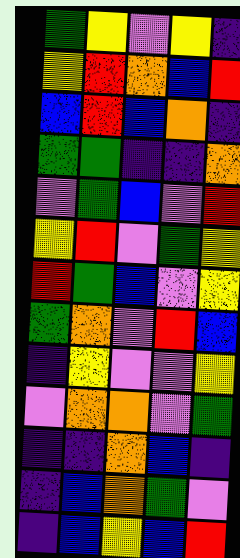[["green", "yellow", "violet", "yellow", "indigo"], ["yellow", "red", "orange", "blue", "red"], ["blue", "red", "blue", "orange", "indigo"], ["green", "green", "indigo", "indigo", "orange"], ["violet", "green", "blue", "violet", "red"], ["yellow", "red", "violet", "green", "yellow"], ["red", "green", "blue", "violet", "yellow"], ["green", "orange", "violet", "red", "blue"], ["indigo", "yellow", "violet", "violet", "yellow"], ["violet", "orange", "orange", "violet", "green"], ["indigo", "indigo", "orange", "blue", "indigo"], ["indigo", "blue", "orange", "green", "violet"], ["indigo", "blue", "yellow", "blue", "red"]]